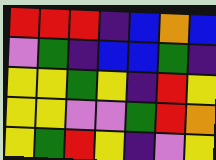[["red", "red", "red", "indigo", "blue", "orange", "blue"], ["violet", "green", "indigo", "blue", "blue", "green", "indigo"], ["yellow", "yellow", "green", "yellow", "indigo", "red", "yellow"], ["yellow", "yellow", "violet", "violet", "green", "red", "orange"], ["yellow", "green", "red", "yellow", "indigo", "violet", "yellow"]]